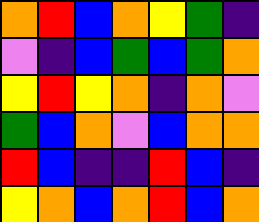[["orange", "red", "blue", "orange", "yellow", "green", "indigo"], ["violet", "indigo", "blue", "green", "blue", "green", "orange"], ["yellow", "red", "yellow", "orange", "indigo", "orange", "violet"], ["green", "blue", "orange", "violet", "blue", "orange", "orange"], ["red", "blue", "indigo", "indigo", "red", "blue", "indigo"], ["yellow", "orange", "blue", "orange", "red", "blue", "orange"]]